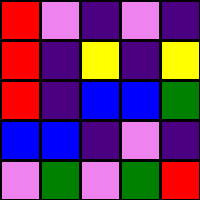[["red", "violet", "indigo", "violet", "indigo"], ["red", "indigo", "yellow", "indigo", "yellow"], ["red", "indigo", "blue", "blue", "green"], ["blue", "blue", "indigo", "violet", "indigo"], ["violet", "green", "violet", "green", "red"]]